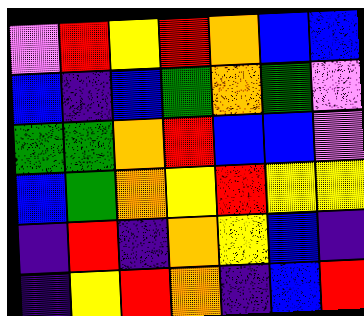[["violet", "red", "yellow", "red", "orange", "blue", "blue"], ["blue", "indigo", "blue", "green", "orange", "green", "violet"], ["green", "green", "orange", "red", "blue", "blue", "violet"], ["blue", "green", "orange", "yellow", "red", "yellow", "yellow"], ["indigo", "red", "indigo", "orange", "yellow", "blue", "indigo"], ["indigo", "yellow", "red", "orange", "indigo", "blue", "red"]]